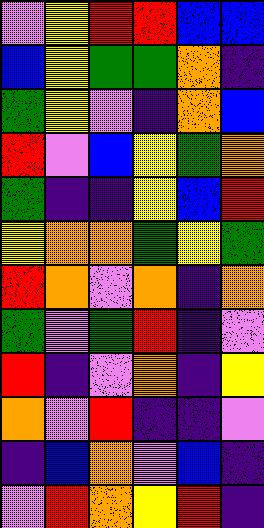[["violet", "yellow", "red", "red", "blue", "blue"], ["blue", "yellow", "green", "green", "orange", "indigo"], ["green", "yellow", "violet", "indigo", "orange", "blue"], ["red", "violet", "blue", "yellow", "green", "orange"], ["green", "indigo", "indigo", "yellow", "blue", "red"], ["yellow", "orange", "orange", "green", "yellow", "green"], ["red", "orange", "violet", "orange", "indigo", "orange"], ["green", "violet", "green", "red", "indigo", "violet"], ["red", "indigo", "violet", "orange", "indigo", "yellow"], ["orange", "violet", "red", "indigo", "indigo", "violet"], ["indigo", "blue", "orange", "violet", "blue", "indigo"], ["violet", "red", "orange", "yellow", "red", "indigo"]]